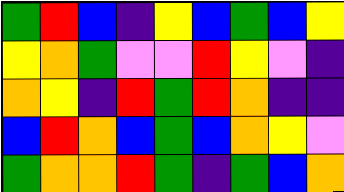[["green", "red", "blue", "indigo", "yellow", "blue", "green", "blue", "yellow"], ["yellow", "orange", "green", "violet", "violet", "red", "yellow", "violet", "indigo"], ["orange", "yellow", "indigo", "red", "green", "red", "orange", "indigo", "indigo"], ["blue", "red", "orange", "blue", "green", "blue", "orange", "yellow", "violet"], ["green", "orange", "orange", "red", "green", "indigo", "green", "blue", "orange"]]